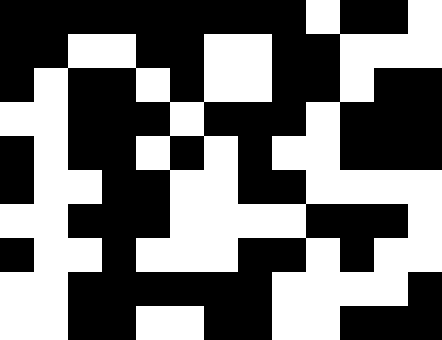[["black", "black", "black", "black", "black", "black", "black", "black", "black", "white", "black", "black", "white"], ["black", "black", "white", "white", "black", "black", "white", "white", "black", "black", "white", "white", "white"], ["black", "white", "black", "black", "white", "black", "white", "white", "black", "black", "white", "black", "black"], ["white", "white", "black", "black", "black", "white", "black", "black", "black", "white", "black", "black", "black"], ["black", "white", "black", "black", "white", "black", "white", "black", "white", "white", "black", "black", "black"], ["black", "white", "white", "black", "black", "white", "white", "black", "black", "white", "white", "white", "white"], ["white", "white", "black", "black", "black", "white", "white", "white", "white", "black", "black", "black", "white"], ["black", "white", "white", "black", "white", "white", "white", "black", "black", "white", "black", "white", "white"], ["white", "white", "black", "black", "black", "black", "black", "black", "white", "white", "white", "white", "black"], ["white", "white", "black", "black", "white", "white", "black", "black", "white", "white", "black", "black", "black"]]